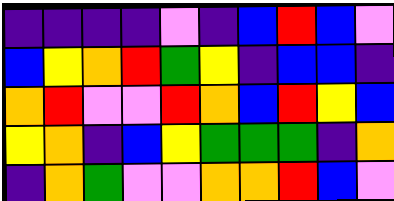[["indigo", "indigo", "indigo", "indigo", "violet", "indigo", "blue", "red", "blue", "violet"], ["blue", "yellow", "orange", "red", "green", "yellow", "indigo", "blue", "blue", "indigo"], ["orange", "red", "violet", "violet", "red", "orange", "blue", "red", "yellow", "blue"], ["yellow", "orange", "indigo", "blue", "yellow", "green", "green", "green", "indigo", "orange"], ["indigo", "orange", "green", "violet", "violet", "orange", "orange", "red", "blue", "violet"]]